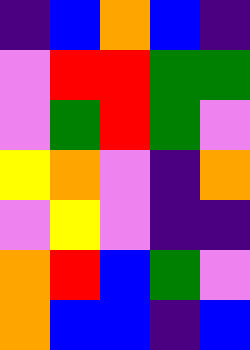[["indigo", "blue", "orange", "blue", "indigo"], ["violet", "red", "red", "green", "green"], ["violet", "green", "red", "green", "violet"], ["yellow", "orange", "violet", "indigo", "orange"], ["violet", "yellow", "violet", "indigo", "indigo"], ["orange", "red", "blue", "green", "violet"], ["orange", "blue", "blue", "indigo", "blue"]]